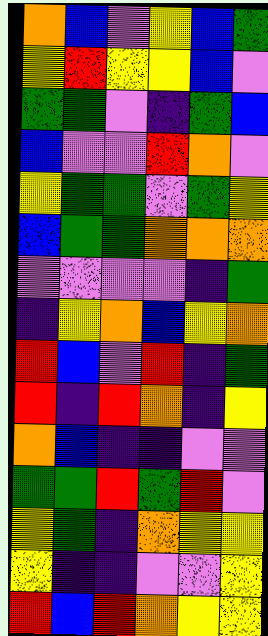[["orange", "blue", "violet", "yellow", "blue", "green"], ["yellow", "red", "yellow", "yellow", "blue", "violet"], ["green", "green", "violet", "indigo", "green", "blue"], ["blue", "violet", "violet", "red", "orange", "violet"], ["yellow", "green", "green", "violet", "green", "yellow"], ["blue", "green", "green", "orange", "orange", "orange"], ["violet", "violet", "violet", "violet", "indigo", "green"], ["indigo", "yellow", "orange", "blue", "yellow", "orange"], ["red", "blue", "violet", "red", "indigo", "green"], ["red", "indigo", "red", "orange", "indigo", "yellow"], ["orange", "blue", "indigo", "indigo", "violet", "violet"], ["green", "green", "red", "green", "red", "violet"], ["yellow", "green", "indigo", "orange", "yellow", "yellow"], ["yellow", "indigo", "indigo", "violet", "violet", "yellow"], ["red", "blue", "red", "orange", "yellow", "yellow"]]